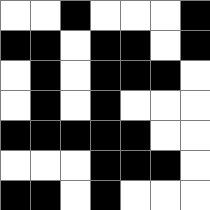[["white", "white", "black", "white", "white", "white", "black"], ["black", "black", "white", "black", "black", "white", "black"], ["white", "black", "white", "black", "black", "black", "white"], ["white", "black", "white", "black", "white", "white", "white"], ["black", "black", "black", "black", "black", "white", "white"], ["white", "white", "white", "black", "black", "black", "white"], ["black", "black", "white", "black", "white", "white", "white"]]